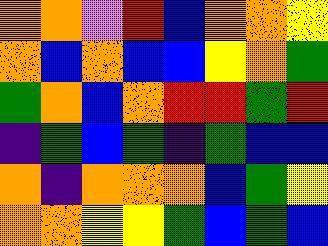[["orange", "orange", "violet", "red", "blue", "orange", "orange", "yellow"], ["orange", "blue", "orange", "blue", "blue", "yellow", "orange", "green"], ["green", "orange", "blue", "orange", "red", "red", "green", "red"], ["indigo", "green", "blue", "green", "indigo", "green", "blue", "blue"], ["orange", "indigo", "orange", "orange", "orange", "blue", "green", "yellow"], ["orange", "orange", "yellow", "yellow", "green", "blue", "green", "blue"]]